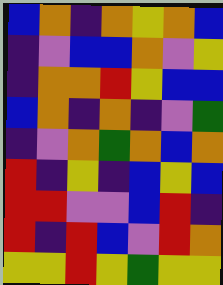[["blue", "orange", "indigo", "orange", "yellow", "orange", "blue"], ["indigo", "violet", "blue", "blue", "orange", "violet", "yellow"], ["indigo", "orange", "orange", "red", "yellow", "blue", "blue"], ["blue", "orange", "indigo", "orange", "indigo", "violet", "green"], ["indigo", "violet", "orange", "green", "orange", "blue", "orange"], ["red", "indigo", "yellow", "indigo", "blue", "yellow", "blue"], ["red", "red", "violet", "violet", "blue", "red", "indigo"], ["red", "indigo", "red", "blue", "violet", "red", "orange"], ["yellow", "yellow", "red", "yellow", "green", "yellow", "yellow"]]